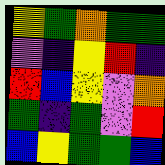[["yellow", "green", "orange", "green", "green"], ["violet", "indigo", "yellow", "red", "indigo"], ["red", "blue", "yellow", "violet", "orange"], ["green", "indigo", "green", "violet", "red"], ["blue", "yellow", "green", "green", "blue"]]